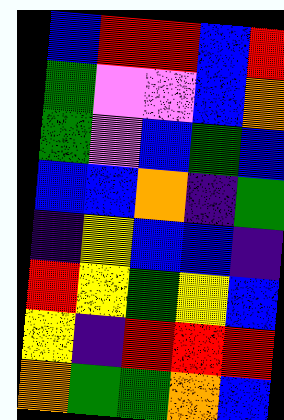[["blue", "red", "red", "blue", "red"], ["green", "violet", "violet", "blue", "orange"], ["green", "violet", "blue", "green", "blue"], ["blue", "blue", "orange", "indigo", "green"], ["indigo", "yellow", "blue", "blue", "indigo"], ["red", "yellow", "green", "yellow", "blue"], ["yellow", "indigo", "red", "red", "red"], ["orange", "green", "green", "orange", "blue"]]